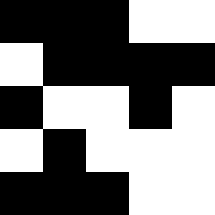[["black", "black", "black", "white", "white"], ["white", "black", "black", "black", "black"], ["black", "white", "white", "black", "white"], ["white", "black", "white", "white", "white"], ["black", "black", "black", "white", "white"]]